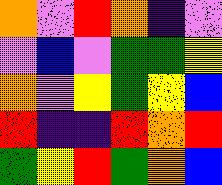[["orange", "violet", "red", "orange", "indigo", "violet"], ["violet", "blue", "violet", "green", "green", "yellow"], ["orange", "violet", "yellow", "green", "yellow", "blue"], ["red", "indigo", "indigo", "red", "orange", "red"], ["green", "yellow", "red", "green", "orange", "blue"]]